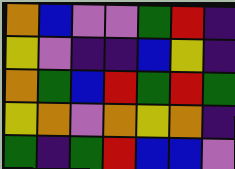[["orange", "blue", "violet", "violet", "green", "red", "indigo"], ["yellow", "violet", "indigo", "indigo", "blue", "yellow", "indigo"], ["orange", "green", "blue", "red", "green", "red", "green"], ["yellow", "orange", "violet", "orange", "yellow", "orange", "indigo"], ["green", "indigo", "green", "red", "blue", "blue", "violet"]]